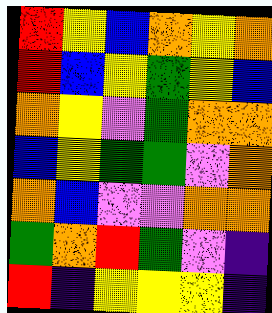[["red", "yellow", "blue", "orange", "yellow", "orange"], ["red", "blue", "yellow", "green", "yellow", "blue"], ["orange", "yellow", "violet", "green", "orange", "orange"], ["blue", "yellow", "green", "green", "violet", "orange"], ["orange", "blue", "violet", "violet", "orange", "orange"], ["green", "orange", "red", "green", "violet", "indigo"], ["red", "indigo", "yellow", "yellow", "yellow", "indigo"]]